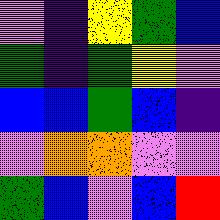[["violet", "indigo", "yellow", "green", "blue"], ["green", "indigo", "green", "yellow", "violet"], ["blue", "blue", "green", "blue", "indigo"], ["violet", "orange", "orange", "violet", "violet"], ["green", "blue", "violet", "blue", "red"]]